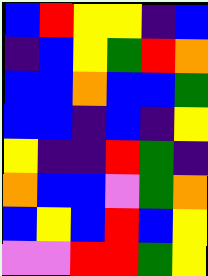[["blue", "red", "yellow", "yellow", "indigo", "blue"], ["indigo", "blue", "yellow", "green", "red", "orange"], ["blue", "blue", "orange", "blue", "blue", "green"], ["blue", "blue", "indigo", "blue", "indigo", "yellow"], ["yellow", "indigo", "indigo", "red", "green", "indigo"], ["orange", "blue", "blue", "violet", "green", "orange"], ["blue", "yellow", "blue", "red", "blue", "yellow"], ["violet", "violet", "red", "red", "green", "yellow"]]